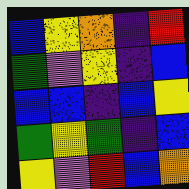[["blue", "yellow", "orange", "indigo", "red"], ["green", "violet", "yellow", "indigo", "blue"], ["blue", "blue", "indigo", "blue", "yellow"], ["green", "yellow", "green", "indigo", "blue"], ["yellow", "violet", "red", "blue", "orange"]]